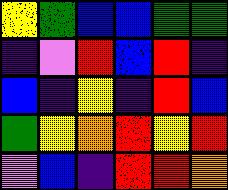[["yellow", "green", "blue", "blue", "green", "green"], ["indigo", "violet", "red", "blue", "red", "indigo"], ["blue", "indigo", "yellow", "indigo", "red", "blue"], ["green", "yellow", "orange", "red", "yellow", "red"], ["violet", "blue", "indigo", "red", "red", "orange"]]